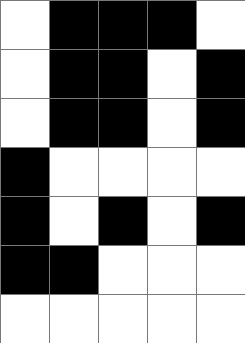[["white", "black", "black", "black", "white"], ["white", "black", "black", "white", "black"], ["white", "black", "black", "white", "black"], ["black", "white", "white", "white", "white"], ["black", "white", "black", "white", "black"], ["black", "black", "white", "white", "white"], ["white", "white", "white", "white", "white"]]